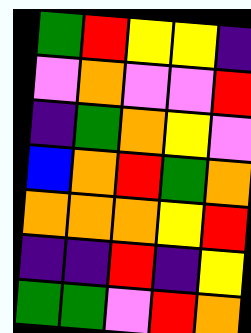[["green", "red", "yellow", "yellow", "indigo"], ["violet", "orange", "violet", "violet", "red"], ["indigo", "green", "orange", "yellow", "violet"], ["blue", "orange", "red", "green", "orange"], ["orange", "orange", "orange", "yellow", "red"], ["indigo", "indigo", "red", "indigo", "yellow"], ["green", "green", "violet", "red", "orange"]]